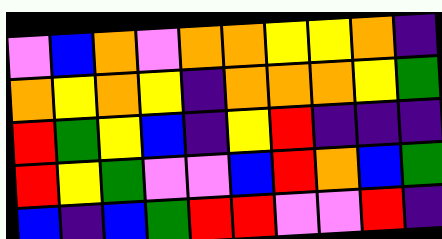[["violet", "blue", "orange", "violet", "orange", "orange", "yellow", "yellow", "orange", "indigo"], ["orange", "yellow", "orange", "yellow", "indigo", "orange", "orange", "orange", "yellow", "green"], ["red", "green", "yellow", "blue", "indigo", "yellow", "red", "indigo", "indigo", "indigo"], ["red", "yellow", "green", "violet", "violet", "blue", "red", "orange", "blue", "green"], ["blue", "indigo", "blue", "green", "red", "red", "violet", "violet", "red", "indigo"]]